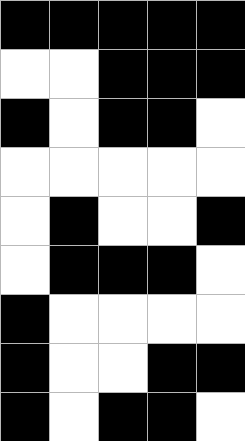[["black", "black", "black", "black", "black"], ["white", "white", "black", "black", "black"], ["black", "white", "black", "black", "white"], ["white", "white", "white", "white", "white"], ["white", "black", "white", "white", "black"], ["white", "black", "black", "black", "white"], ["black", "white", "white", "white", "white"], ["black", "white", "white", "black", "black"], ["black", "white", "black", "black", "white"]]